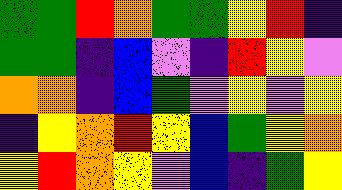[["green", "green", "red", "orange", "green", "green", "yellow", "red", "indigo"], ["green", "green", "indigo", "blue", "violet", "indigo", "red", "yellow", "violet"], ["orange", "orange", "indigo", "blue", "green", "violet", "yellow", "violet", "yellow"], ["indigo", "yellow", "orange", "red", "yellow", "blue", "green", "yellow", "orange"], ["yellow", "red", "orange", "yellow", "violet", "blue", "indigo", "green", "yellow"]]